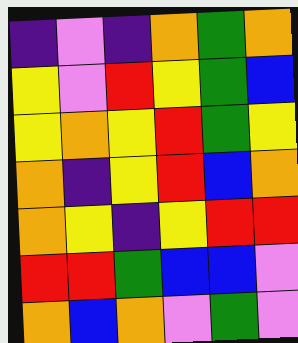[["indigo", "violet", "indigo", "orange", "green", "orange"], ["yellow", "violet", "red", "yellow", "green", "blue"], ["yellow", "orange", "yellow", "red", "green", "yellow"], ["orange", "indigo", "yellow", "red", "blue", "orange"], ["orange", "yellow", "indigo", "yellow", "red", "red"], ["red", "red", "green", "blue", "blue", "violet"], ["orange", "blue", "orange", "violet", "green", "violet"]]